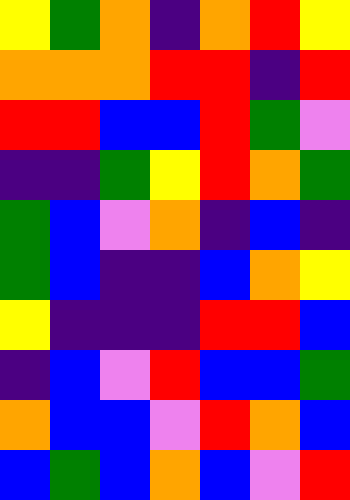[["yellow", "green", "orange", "indigo", "orange", "red", "yellow"], ["orange", "orange", "orange", "red", "red", "indigo", "red"], ["red", "red", "blue", "blue", "red", "green", "violet"], ["indigo", "indigo", "green", "yellow", "red", "orange", "green"], ["green", "blue", "violet", "orange", "indigo", "blue", "indigo"], ["green", "blue", "indigo", "indigo", "blue", "orange", "yellow"], ["yellow", "indigo", "indigo", "indigo", "red", "red", "blue"], ["indigo", "blue", "violet", "red", "blue", "blue", "green"], ["orange", "blue", "blue", "violet", "red", "orange", "blue"], ["blue", "green", "blue", "orange", "blue", "violet", "red"]]